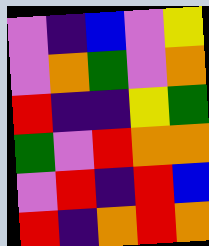[["violet", "indigo", "blue", "violet", "yellow"], ["violet", "orange", "green", "violet", "orange"], ["red", "indigo", "indigo", "yellow", "green"], ["green", "violet", "red", "orange", "orange"], ["violet", "red", "indigo", "red", "blue"], ["red", "indigo", "orange", "red", "orange"]]